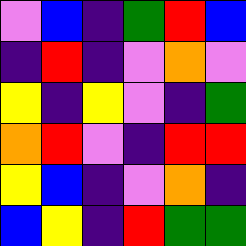[["violet", "blue", "indigo", "green", "red", "blue"], ["indigo", "red", "indigo", "violet", "orange", "violet"], ["yellow", "indigo", "yellow", "violet", "indigo", "green"], ["orange", "red", "violet", "indigo", "red", "red"], ["yellow", "blue", "indigo", "violet", "orange", "indigo"], ["blue", "yellow", "indigo", "red", "green", "green"]]